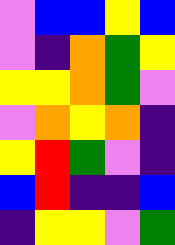[["violet", "blue", "blue", "yellow", "blue"], ["violet", "indigo", "orange", "green", "yellow"], ["yellow", "yellow", "orange", "green", "violet"], ["violet", "orange", "yellow", "orange", "indigo"], ["yellow", "red", "green", "violet", "indigo"], ["blue", "red", "indigo", "indigo", "blue"], ["indigo", "yellow", "yellow", "violet", "green"]]